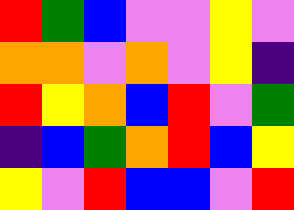[["red", "green", "blue", "violet", "violet", "yellow", "violet"], ["orange", "orange", "violet", "orange", "violet", "yellow", "indigo"], ["red", "yellow", "orange", "blue", "red", "violet", "green"], ["indigo", "blue", "green", "orange", "red", "blue", "yellow"], ["yellow", "violet", "red", "blue", "blue", "violet", "red"]]